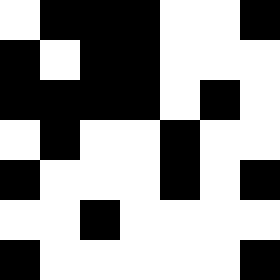[["white", "black", "black", "black", "white", "white", "black"], ["black", "white", "black", "black", "white", "white", "white"], ["black", "black", "black", "black", "white", "black", "white"], ["white", "black", "white", "white", "black", "white", "white"], ["black", "white", "white", "white", "black", "white", "black"], ["white", "white", "black", "white", "white", "white", "white"], ["black", "white", "white", "white", "white", "white", "black"]]